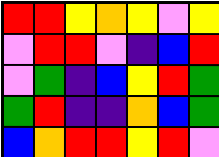[["red", "red", "yellow", "orange", "yellow", "violet", "yellow"], ["violet", "red", "red", "violet", "indigo", "blue", "red"], ["violet", "green", "indigo", "blue", "yellow", "red", "green"], ["green", "red", "indigo", "indigo", "orange", "blue", "green"], ["blue", "orange", "red", "red", "yellow", "red", "violet"]]